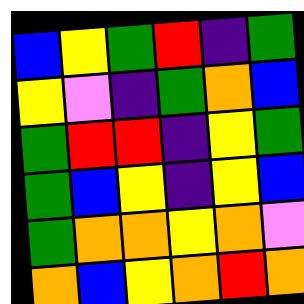[["blue", "yellow", "green", "red", "indigo", "green"], ["yellow", "violet", "indigo", "green", "orange", "blue"], ["green", "red", "red", "indigo", "yellow", "green"], ["green", "blue", "yellow", "indigo", "yellow", "blue"], ["green", "orange", "orange", "yellow", "orange", "violet"], ["orange", "blue", "yellow", "orange", "red", "orange"]]